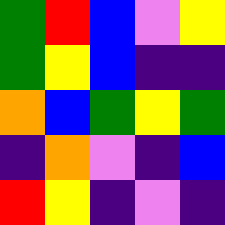[["green", "red", "blue", "violet", "yellow"], ["green", "yellow", "blue", "indigo", "indigo"], ["orange", "blue", "green", "yellow", "green"], ["indigo", "orange", "violet", "indigo", "blue"], ["red", "yellow", "indigo", "violet", "indigo"]]